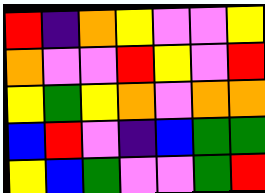[["red", "indigo", "orange", "yellow", "violet", "violet", "yellow"], ["orange", "violet", "violet", "red", "yellow", "violet", "red"], ["yellow", "green", "yellow", "orange", "violet", "orange", "orange"], ["blue", "red", "violet", "indigo", "blue", "green", "green"], ["yellow", "blue", "green", "violet", "violet", "green", "red"]]